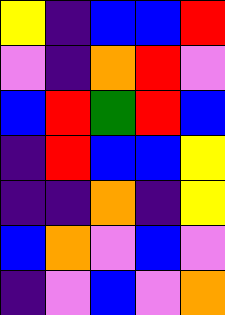[["yellow", "indigo", "blue", "blue", "red"], ["violet", "indigo", "orange", "red", "violet"], ["blue", "red", "green", "red", "blue"], ["indigo", "red", "blue", "blue", "yellow"], ["indigo", "indigo", "orange", "indigo", "yellow"], ["blue", "orange", "violet", "blue", "violet"], ["indigo", "violet", "blue", "violet", "orange"]]